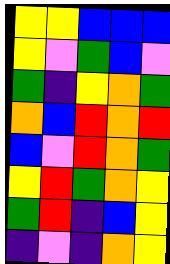[["yellow", "yellow", "blue", "blue", "blue"], ["yellow", "violet", "green", "blue", "violet"], ["green", "indigo", "yellow", "orange", "green"], ["orange", "blue", "red", "orange", "red"], ["blue", "violet", "red", "orange", "green"], ["yellow", "red", "green", "orange", "yellow"], ["green", "red", "indigo", "blue", "yellow"], ["indigo", "violet", "indigo", "orange", "yellow"]]